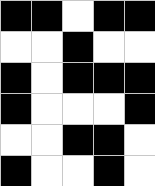[["black", "black", "white", "black", "black"], ["white", "white", "black", "white", "white"], ["black", "white", "black", "black", "black"], ["black", "white", "white", "white", "black"], ["white", "white", "black", "black", "white"], ["black", "white", "white", "black", "white"]]